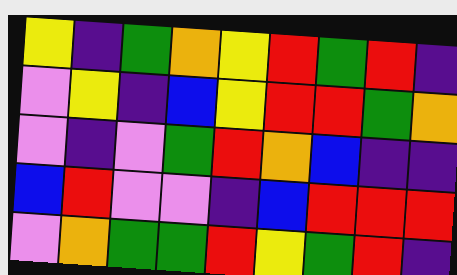[["yellow", "indigo", "green", "orange", "yellow", "red", "green", "red", "indigo"], ["violet", "yellow", "indigo", "blue", "yellow", "red", "red", "green", "orange"], ["violet", "indigo", "violet", "green", "red", "orange", "blue", "indigo", "indigo"], ["blue", "red", "violet", "violet", "indigo", "blue", "red", "red", "red"], ["violet", "orange", "green", "green", "red", "yellow", "green", "red", "indigo"]]